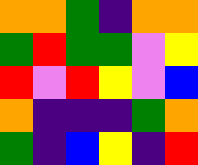[["orange", "orange", "green", "indigo", "orange", "orange"], ["green", "red", "green", "green", "violet", "yellow"], ["red", "violet", "red", "yellow", "violet", "blue"], ["orange", "indigo", "indigo", "indigo", "green", "orange"], ["green", "indigo", "blue", "yellow", "indigo", "red"]]